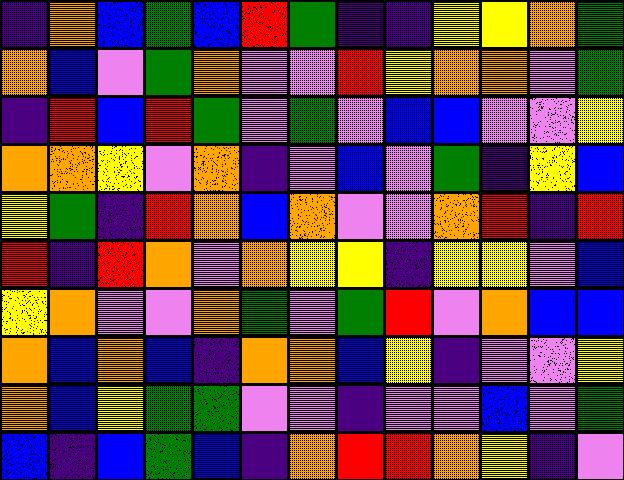[["indigo", "orange", "blue", "green", "blue", "red", "green", "indigo", "indigo", "yellow", "yellow", "orange", "green"], ["orange", "blue", "violet", "green", "orange", "violet", "violet", "red", "yellow", "orange", "orange", "violet", "green"], ["indigo", "red", "blue", "red", "green", "violet", "green", "violet", "blue", "blue", "violet", "violet", "yellow"], ["orange", "orange", "yellow", "violet", "orange", "indigo", "violet", "blue", "violet", "green", "indigo", "yellow", "blue"], ["yellow", "green", "indigo", "red", "orange", "blue", "orange", "violet", "violet", "orange", "red", "indigo", "red"], ["red", "indigo", "red", "orange", "violet", "orange", "yellow", "yellow", "indigo", "yellow", "yellow", "violet", "blue"], ["yellow", "orange", "violet", "violet", "orange", "green", "violet", "green", "red", "violet", "orange", "blue", "blue"], ["orange", "blue", "orange", "blue", "indigo", "orange", "orange", "blue", "yellow", "indigo", "violet", "violet", "yellow"], ["orange", "blue", "yellow", "green", "green", "violet", "violet", "indigo", "violet", "violet", "blue", "violet", "green"], ["blue", "indigo", "blue", "green", "blue", "indigo", "orange", "red", "red", "orange", "yellow", "indigo", "violet"]]